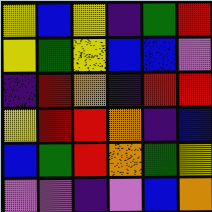[["yellow", "blue", "yellow", "indigo", "green", "red"], ["yellow", "green", "yellow", "blue", "blue", "violet"], ["indigo", "red", "orange", "indigo", "red", "red"], ["yellow", "red", "red", "orange", "indigo", "blue"], ["blue", "green", "red", "orange", "green", "yellow"], ["violet", "violet", "indigo", "violet", "blue", "orange"]]